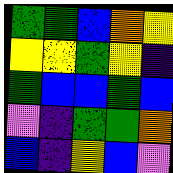[["green", "green", "blue", "orange", "yellow"], ["yellow", "yellow", "green", "yellow", "indigo"], ["green", "blue", "blue", "green", "blue"], ["violet", "indigo", "green", "green", "orange"], ["blue", "indigo", "yellow", "blue", "violet"]]